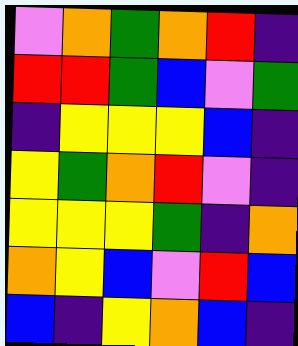[["violet", "orange", "green", "orange", "red", "indigo"], ["red", "red", "green", "blue", "violet", "green"], ["indigo", "yellow", "yellow", "yellow", "blue", "indigo"], ["yellow", "green", "orange", "red", "violet", "indigo"], ["yellow", "yellow", "yellow", "green", "indigo", "orange"], ["orange", "yellow", "blue", "violet", "red", "blue"], ["blue", "indigo", "yellow", "orange", "blue", "indigo"]]